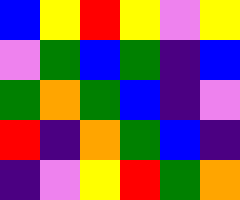[["blue", "yellow", "red", "yellow", "violet", "yellow"], ["violet", "green", "blue", "green", "indigo", "blue"], ["green", "orange", "green", "blue", "indigo", "violet"], ["red", "indigo", "orange", "green", "blue", "indigo"], ["indigo", "violet", "yellow", "red", "green", "orange"]]